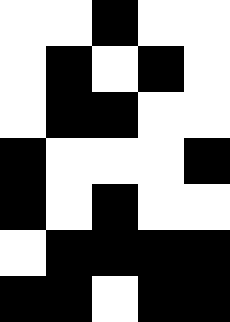[["white", "white", "black", "white", "white"], ["white", "black", "white", "black", "white"], ["white", "black", "black", "white", "white"], ["black", "white", "white", "white", "black"], ["black", "white", "black", "white", "white"], ["white", "black", "black", "black", "black"], ["black", "black", "white", "black", "black"]]